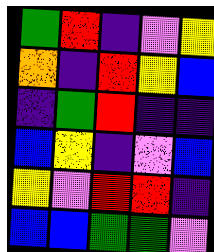[["green", "red", "indigo", "violet", "yellow"], ["orange", "indigo", "red", "yellow", "blue"], ["indigo", "green", "red", "indigo", "indigo"], ["blue", "yellow", "indigo", "violet", "blue"], ["yellow", "violet", "red", "red", "indigo"], ["blue", "blue", "green", "green", "violet"]]